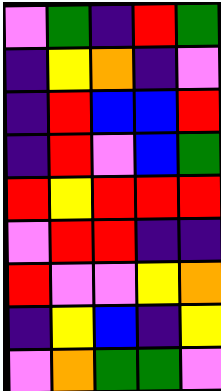[["violet", "green", "indigo", "red", "green"], ["indigo", "yellow", "orange", "indigo", "violet"], ["indigo", "red", "blue", "blue", "red"], ["indigo", "red", "violet", "blue", "green"], ["red", "yellow", "red", "red", "red"], ["violet", "red", "red", "indigo", "indigo"], ["red", "violet", "violet", "yellow", "orange"], ["indigo", "yellow", "blue", "indigo", "yellow"], ["violet", "orange", "green", "green", "violet"]]